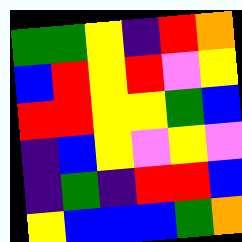[["green", "green", "yellow", "indigo", "red", "orange"], ["blue", "red", "yellow", "red", "violet", "yellow"], ["red", "red", "yellow", "yellow", "green", "blue"], ["indigo", "blue", "yellow", "violet", "yellow", "violet"], ["indigo", "green", "indigo", "red", "red", "blue"], ["yellow", "blue", "blue", "blue", "green", "orange"]]